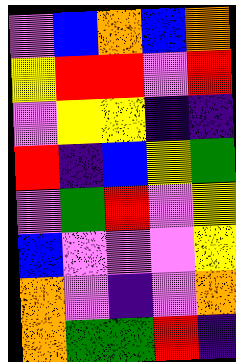[["violet", "blue", "orange", "blue", "orange"], ["yellow", "red", "red", "violet", "red"], ["violet", "yellow", "yellow", "indigo", "indigo"], ["red", "indigo", "blue", "yellow", "green"], ["violet", "green", "red", "violet", "yellow"], ["blue", "violet", "violet", "violet", "yellow"], ["orange", "violet", "indigo", "violet", "orange"], ["orange", "green", "green", "red", "indigo"]]